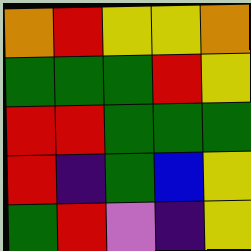[["orange", "red", "yellow", "yellow", "orange"], ["green", "green", "green", "red", "yellow"], ["red", "red", "green", "green", "green"], ["red", "indigo", "green", "blue", "yellow"], ["green", "red", "violet", "indigo", "yellow"]]